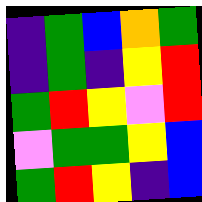[["indigo", "green", "blue", "orange", "green"], ["indigo", "green", "indigo", "yellow", "red"], ["green", "red", "yellow", "violet", "red"], ["violet", "green", "green", "yellow", "blue"], ["green", "red", "yellow", "indigo", "blue"]]